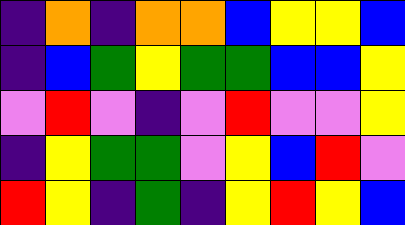[["indigo", "orange", "indigo", "orange", "orange", "blue", "yellow", "yellow", "blue"], ["indigo", "blue", "green", "yellow", "green", "green", "blue", "blue", "yellow"], ["violet", "red", "violet", "indigo", "violet", "red", "violet", "violet", "yellow"], ["indigo", "yellow", "green", "green", "violet", "yellow", "blue", "red", "violet"], ["red", "yellow", "indigo", "green", "indigo", "yellow", "red", "yellow", "blue"]]